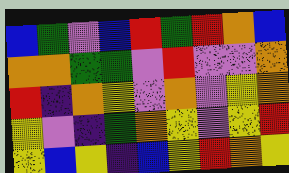[["blue", "green", "violet", "blue", "red", "green", "red", "orange", "blue"], ["orange", "orange", "green", "green", "violet", "red", "violet", "violet", "orange"], ["red", "indigo", "orange", "yellow", "violet", "orange", "violet", "yellow", "orange"], ["yellow", "violet", "indigo", "green", "orange", "yellow", "violet", "yellow", "red"], ["yellow", "blue", "yellow", "indigo", "blue", "yellow", "red", "orange", "yellow"]]